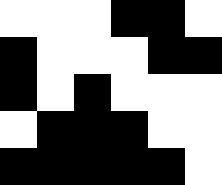[["white", "white", "white", "black", "black", "white"], ["black", "white", "white", "white", "black", "black"], ["black", "white", "black", "white", "white", "white"], ["white", "black", "black", "black", "white", "white"], ["black", "black", "black", "black", "black", "white"]]